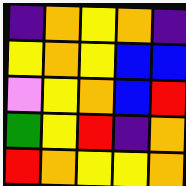[["indigo", "orange", "yellow", "orange", "indigo"], ["yellow", "orange", "yellow", "blue", "blue"], ["violet", "yellow", "orange", "blue", "red"], ["green", "yellow", "red", "indigo", "orange"], ["red", "orange", "yellow", "yellow", "orange"]]